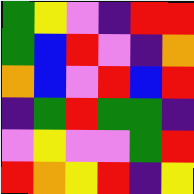[["green", "yellow", "violet", "indigo", "red", "red"], ["green", "blue", "red", "violet", "indigo", "orange"], ["orange", "blue", "violet", "red", "blue", "red"], ["indigo", "green", "red", "green", "green", "indigo"], ["violet", "yellow", "violet", "violet", "green", "red"], ["red", "orange", "yellow", "red", "indigo", "yellow"]]